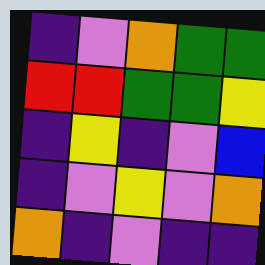[["indigo", "violet", "orange", "green", "green"], ["red", "red", "green", "green", "yellow"], ["indigo", "yellow", "indigo", "violet", "blue"], ["indigo", "violet", "yellow", "violet", "orange"], ["orange", "indigo", "violet", "indigo", "indigo"]]